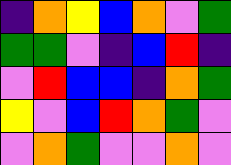[["indigo", "orange", "yellow", "blue", "orange", "violet", "green"], ["green", "green", "violet", "indigo", "blue", "red", "indigo"], ["violet", "red", "blue", "blue", "indigo", "orange", "green"], ["yellow", "violet", "blue", "red", "orange", "green", "violet"], ["violet", "orange", "green", "violet", "violet", "orange", "violet"]]